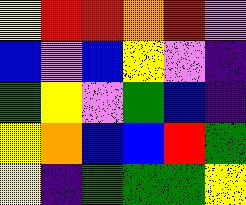[["yellow", "red", "red", "orange", "red", "violet"], ["blue", "violet", "blue", "yellow", "violet", "indigo"], ["green", "yellow", "violet", "green", "blue", "indigo"], ["yellow", "orange", "blue", "blue", "red", "green"], ["yellow", "indigo", "green", "green", "green", "yellow"]]